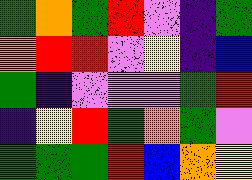[["green", "orange", "green", "red", "violet", "indigo", "green"], ["orange", "red", "red", "violet", "yellow", "indigo", "blue"], ["green", "indigo", "violet", "violet", "violet", "green", "red"], ["indigo", "yellow", "red", "green", "orange", "green", "violet"], ["green", "green", "green", "red", "blue", "orange", "yellow"]]